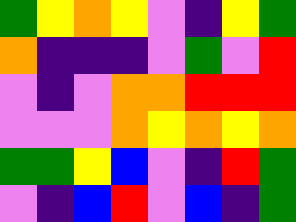[["green", "yellow", "orange", "yellow", "violet", "indigo", "yellow", "green"], ["orange", "indigo", "indigo", "indigo", "violet", "green", "violet", "red"], ["violet", "indigo", "violet", "orange", "orange", "red", "red", "red"], ["violet", "violet", "violet", "orange", "yellow", "orange", "yellow", "orange"], ["green", "green", "yellow", "blue", "violet", "indigo", "red", "green"], ["violet", "indigo", "blue", "red", "violet", "blue", "indigo", "green"]]